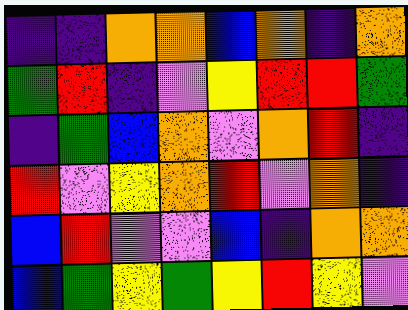[["indigo", "indigo", "orange", "orange", "blue", "orange", "indigo", "orange"], ["green", "red", "indigo", "violet", "yellow", "red", "red", "green"], ["indigo", "green", "blue", "orange", "violet", "orange", "red", "indigo"], ["red", "violet", "yellow", "orange", "red", "violet", "orange", "indigo"], ["blue", "red", "violet", "violet", "blue", "indigo", "orange", "orange"], ["blue", "green", "yellow", "green", "yellow", "red", "yellow", "violet"]]